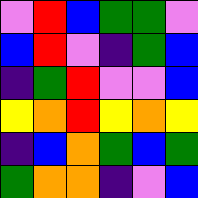[["violet", "red", "blue", "green", "green", "violet"], ["blue", "red", "violet", "indigo", "green", "blue"], ["indigo", "green", "red", "violet", "violet", "blue"], ["yellow", "orange", "red", "yellow", "orange", "yellow"], ["indigo", "blue", "orange", "green", "blue", "green"], ["green", "orange", "orange", "indigo", "violet", "blue"]]